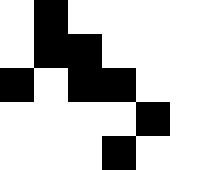[["white", "black", "white", "white", "white", "white"], ["white", "black", "black", "white", "white", "white"], ["black", "white", "black", "black", "white", "white"], ["white", "white", "white", "white", "black", "white"], ["white", "white", "white", "black", "white", "white"]]